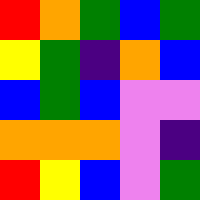[["red", "orange", "green", "blue", "green"], ["yellow", "green", "indigo", "orange", "blue"], ["blue", "green", "blue", "violet", "violet"], ["orange", "orange", "orange", "violet", "indigo"], ["red", "yellow", "blue", "violet", "green"]]